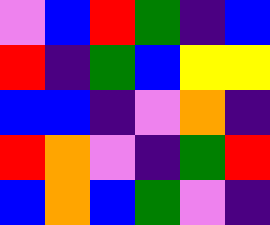[["violet", "blue", "red", "green", "indigo", "blue"], ["red", "indigo", "green", "blue", "yellow", "yellow"], ["blue", "blue", "indigo", "violet", "orange", "indigo"], ["red", "orange", "violet", "indigo", "green", "red"], ["blue", "orange", "blue", "green", "violet", "indigo"]]